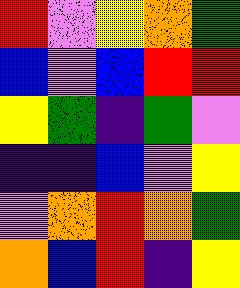[["red", "violet", "yellow", "orange", "green"], ["blue", "violet", "blue", "red", "red"], ["yellow", "green", "indigo", "green", "violet"], ["indigo", "indigo", "blue", "violet", "yellow"], ["violet", "orange", "red", "orange", "green"], ["orange", "blue", "red", "indigo", "yellow"]]